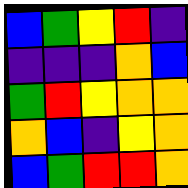[["blue", "green", "yellow", "red", "indigo"], ["indigo", "indigo", "indigo", "orange", "blue"], ["green", "red", "yellow", "orange", "orange"], ["orange", "blue", "indigo", "yellow", "orange"], ["blue", "green", "red", "red", "orange"]]